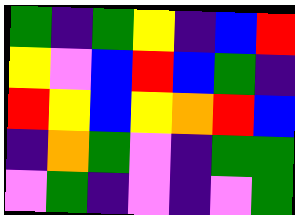[["green", "indigo", "green", "yellow", "indigo", "blue", "red"], ["yellow", "violet", "blue", "red", "blue", "green", "indigo"], ["red", "yellow", "blue", "yellow", "orange", "red", "blue"], ["indigo", "orange", "green", "violet", "indigo", "green", "green"], ["violet", "green", "indigo", "violet", "indigo", "violet", "green"]]